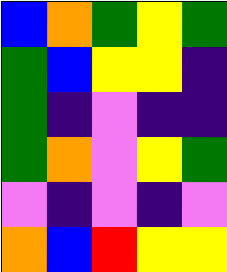[["blue", "orange", "green", "yellow", "green"], ["green", "blue", "yellow", "yellow", "indigo"], ["green", "indigo", "violet", "indigo", "indigo"], ["green", "orange", "violet", "yellow", "green"], ["violet", "indigo", "violet", "indigo", "violet"], ["orange", "blue", "red", "yellow", "yellow"]]